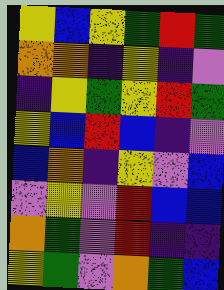[["yellow", "blue", "yellow", "green", "red", "green"], ["orange", "orange", "indigo", "yellow", "indigo", "violet"], ["indigo", "yellow", "green", "yellow", "red", "green"], ["yellow", "blue", "red", "blue", "indigo", "violet"], ["blue", "orange", "indigo", "yellow", "violet", "blue"], ["violet", "yellow", "violet", "red", "blue", "blue"], ["orange", "green", "violet", "red", "indigo", "indigo"], ["yellow", "green", "violet", "orange", "green", "blue"]]